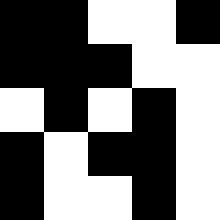[["black", "black", "white", "white", "black"], ["black", "black", "black", "white", "white"], ["white", "black", "white", "black", "white"], ["black", "white", "black", "black", "white"], ["black", "white", "white", "black", "white"]]